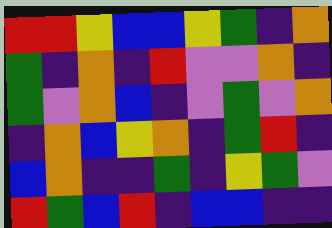[["red", "red", "yellow", "blue", "blue", "yellow", "green", "indigo", "orange"], ["green", "indigo", "orange", "indigo", "red", "violet", "violet", "orange", "indigo"], ["green", "violet", "orange", "blue", "indigo", "violet", "green", "violet", "orange"], ["indigo", "orange", "blue", "yellow", "orange", "indigo", "green", "red", "indigo"], ["blue", "orange", "indigo", "indigo", "green", "indigo", "yellow", "green", "violet"], ["red", "green", "blue", "red", "indigo", "blue", "blue", "indigo", "indigo"]]